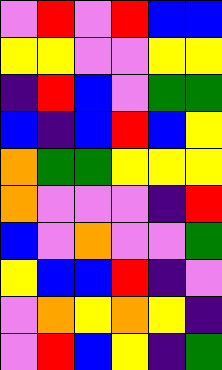[["violet", "red", "violet", "red", "blue", "blue"], ["yellow", "yellow", "violet", "violet", "yellow", "yellow"], ["indigo", "red", "blue", "violet", "green", "green"], ["blue", "indigo", "blue", "red", "blue", "yellow"], ["orange", "green", "green", "yellow", "yellow", "yellow"], ["orange", "violet", "violet", "violet", "indigo", "red"], ["blue", "violet", "orange", "violet", "violet", "green"], ["yellow", "blue", "blue", "red", "indigo", "violet"], ["violet", "orange", "yellow", "orange", "yellow", "indigo"], ["violet", "red", "blue", "yellow", "indigo", "green"]]